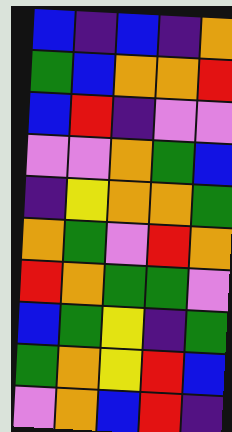[["blue", "indigo", "blue", "indigo", "orange"], ["green", "blue", "orange", "orange", "red"], ["blue", "red", "indigo", "violet", "violet"], ["violet", "violet", "orange", "green", "blue"], ["indigo", "yellow", "orange", "orange", "green"], ["orange", "green", "violet", "red", "orange"], ["red", "orange", "green", "green", "violet"], ["blue", "green", "yellow", "indigo", "green"], ["green", "orange", "yellow", "red", "blue"], ["violet", "orange", "blue", "red", "indigo"]]